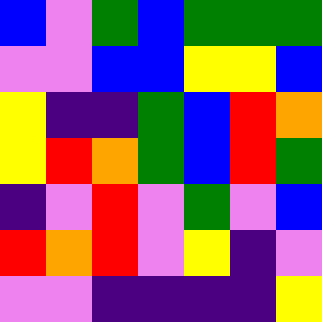[["blue", "violet", "green", "blue", "green", "green", "green"], ["violet", "violet", "blue", "blue", "yellow", "yellow", "blue"], ["yellow", "indigo", "indigo", "green", "blue", "red", "orange"], ["yellow", "red", "orange", "green", "blue", "red", "green"], ["indigo", "violet", "red", "violet", "green", "violet", "blue"], ["red", "orange", "red", "violet", "yellow", "indigo", "violet"], ["violet", "violet", "indigo", "indigo", "indigo", "indigo", "yellow"]]